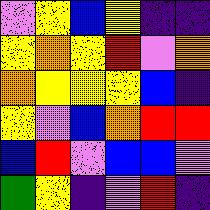[["violet", "yellow", "blue", "yellow", "indigo", "indigo"], ["yellow", "orange", "yellow", "red", "violet", "orange"], ["orange", "yellow", "yellow", "yellow", "blue", "indigo"], ["yellow", "violet", "blue", "orange", "red", "red"], ["blue", "red", "violet", "blue", "blue", "violet"], ["green", "yellow", "indigo", "violet", "red", "indigo"]]